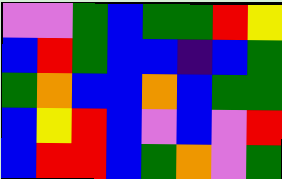[["violet", "violet", "green", "blue", "green", "green", "red", "yellow"], ["blue", "red", "green", "blue", "blue", "indigo", "blue", "green"], ["green", "orange", "blue", "blue", "orange", "blue", "green", "green"], ["blue", "yellow", "red", "blue", "violet", "blue", "violet", "red"], ["blue", "red", "red", "blue", "green", "orange", "violet", "green"]]